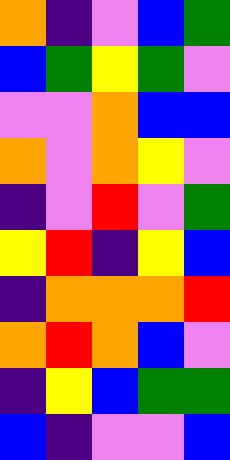[["orange", "indigo", "violet", "blue", "green"], ["blue", "green", "yellow", "green", "violet"], ["violet", "violet", "orange", "blue", "blue"], ["orange", "violet", "orange", "yellow", "violet"], ["indigo", "violet", "red", "violet", "green"], ["yellow", "red", "indigo", "yellow", "blue"], ["indigo", "orange", "orange", "orange", "red"], ["orange", "red", "orange", "blue", "violet"], ["indigo", "yellow", "blue", "green", "green"], ["blue", "indigo", "violet", "violet", "blue"]]